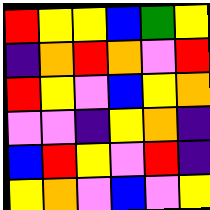[["red", "yellow", "yellow", "blue", "green", "yellow"], ["indigo", "orange", "red", "orange", "violet", "red"], ["red", "yellow", "violet", "blue", "yellow", "orange"], ["violet", "violet", "indigo", "yellow", "orange", "indigo"], ["blue", "red", "yellow", "violet", "red", "indigo"], ["yellow", "orange", "violet", "blue", "violet", "yellow"]]